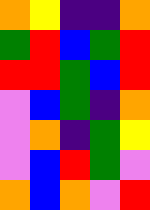[["orange", "yellow", "indigo", "indigo", "orange"], ["green", "red", "blue", "green", "red"], ["red", "red", "green", "blue", "red"], ["violet", "blue", "green", "indigo", "orange"], ["violet", "orange", "indigo", "green", "yellow"], ["violet", "blue", "red", "green", "violet"], ["orange", "blue", "orange", "violet", "red"]]